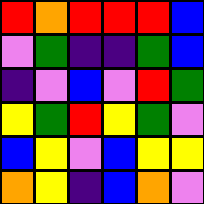[["red", "orange", "red", "red", "red", "blue"], ["violet", "green", "indigo", "indigo", "green", "blue"], ["indigo", "violet", "blue", "violet", "red", "green"], ["yellow", "green", "red", "yellow", "green", "violet"], ["blue", "yellow", "violet", "blue", "yellow", "yellow"], ["orange", "yellow", "indigo", "blue", "orange", "violet"]]